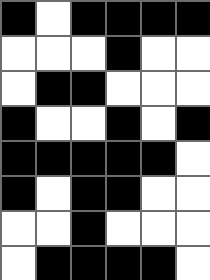[["black", "white", "black", "black", "black", "black"], ["white", "white", "white", "black", "white", "white"], ["white", "black", "black", "white", "white", "white"], ["black", "white", "white", "black", "white", "black"], ["black", "black", "black", "black", "black", "white"], ["black", "white", "black", "black", "white", "white"], ["white", "white", "black", "white", "white", "white"], ["white", "black", "black", "black", "black", "white"]]